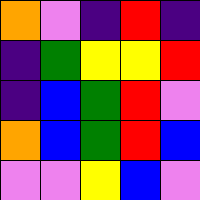[["orange", "violet", "indigo", "red", "indigo"], ["indigo", "green", "yellow", "yellow", "red"], ["indigo", "blue", "green", "red", "violet"], ["orange", "blue", "green", "red", "blue"], ["violet", "violet", "yellow", "blue", "violet"]]